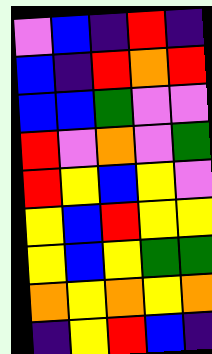[["violet", "blue", "indigo", "red", "indigo"], ["blue", "indigo", "red", "orange", "red"], ["blue", "blue", "green", "violet", "violet"], ["red", "violet", "orange", "violet", "green"], ["red", "yellow", "blue", "yellow", "violet"], ["yellow", "blue", "red", "yellow", "yellow"], ["yellow", "blue", "yellow", "green", "green"], ["orange", "yellow", "orange", "yellow", "orange"], ["indigo", "yellow", "red", "blue", "indigo"]]